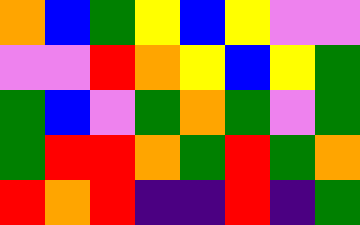[["orange", "blue", "green", "yellow", "blue", "yellow", "violet", "violet"], ["violet", "violet", "red", "orange", "yellow", "blue", "yellow", "green"], ["green", "blue", "violet", "green", "orange", "green", "violet", "green"], ["green", "red", "red", "orange", "green", "red", "green", "orange"], ["red", "orange", "red", "indigo", "indigo", "red", "indigo", "green"]]